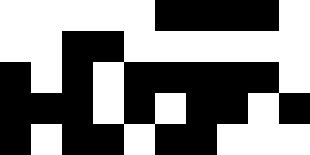[["white", "white", "white", "white", "white", "black", "black", "black", "black", "white"], ["white", "white", "black", "black", "white", "white", "white", "white", "white", "white"], ["black", "white", "black", "white", "black", "black", "black", "black", "black", "white"], ["black", "black", "black", "white", "black", "white", "black", "black", "white", "black"], ["black", "white", "black", "black", "white", "black", "black", "white", "white", "white"]]